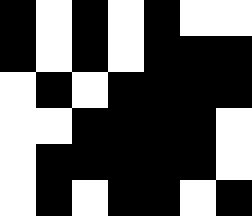[["black", "white", "black", "white", "black", "white", "white"], ["black", "white", "black", "white", "black", "black", "black"], ["white", "black", "white", "black", "black", "black", "black"], ["white", "white", "black", "black", "black", "black", "white"], ["white", "black", "black", "black", "black", "black", "white"], ["white", "black", "white", "black", "black", "white", "black"]]